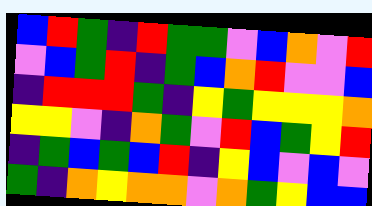[["blue", "red", "green", "indigo", "red", "green", "green", "violet", "blue", "orange", "violet", "red"], ["violet", "blue", "green", "red", "indigo", "green", "blue", "orange", "red", "violet", "violet", "blue"], ["indigo", "red", "red", "red", "green", "indigo", "yellow", "green", "yellow", "yellow", "yellow", "orange"], ["yellow", "yellow", "violet", "indigo", "orange", "green", "violet", "red", "blue", "green", "yellow", "red"], ["indigo", "green", "blue", "green", "blue", "red", "indigo", "yellow", "blue", "violet", "blue", "violet"], ["green", "indigo", "orange", "yellow", "orange", "orange", "violet", "orange", "green", "yellow", "blue", "blue"]]